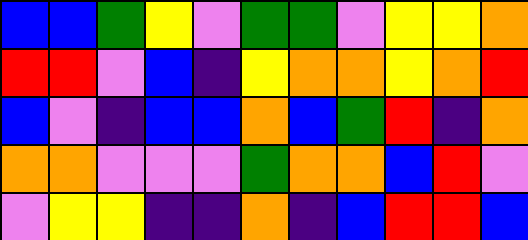[["blue", "blue", "green", "yellow", "violet", "green", "green", "violet", "yellow", "yellow", "orange"], ["red", "red", "violet", "blue", "indigo", "yellow", "orange", "orange", "yellow", "orange", "red"], ["blue", "violet", "indigo", "blue", "blue", "orange", "blue", "green", "red", "indigo", "orange"], ["orange", "orange", "violet", "violet", "violet", "green", "orange", "orange", "blue", "red", "violet"], ["violet", "yellow", "yellow", "indigo", "indigo", "orange", "indigo", "blue", "red", "red", "blue"]]